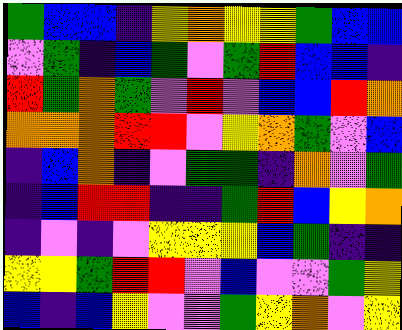[["green", "blue", "blue", "indigo", "yellow", "orange", "yellow", "yellow", "green", "blue", "blue"], ["violet", "green", "indigo", "blue", "green", "violet", "green", "red", "blue", "blue", "indigo"], ["red", "green", "orange", "green", "violet", "red", "violet", "blue", "blue", "red", "orange"], ["orange", "orange", "orange", "red", "red", "violet", "yellow", "orange", "green", "violet", "blue"], ["indigo", "blue", "orange", "indigo", "violet", "green", "green", "indigo", "orange", "violet", "green"], ["indigo", "blue", "red", "red", "indigo", "indigo", "green", "red", "blue", "yellow", "orange"], ["indigo", "violet", "indigo", "violet", "yellow", "yellow", "yellow", "blue", "green", "indigo", "indigo"], ["yellow", "yellow", "green", "red", "red", "violet", "blue", "violet", "violet", "green", "yellow"], ["blue", "indigo", "blue", "yellow", "violet", "violet", "green", "yellow", "orange", "violet", "yellow"]]